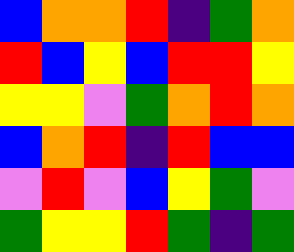[["blue", "orange", "orange", "red", "indigo", "green", "orange"], ["red", "blue", "yellow", "blue", "red", "red", "yellow"], ["yellow", "yellow", "violet", "green", "orange", "red", "orange"], ["blue", "orange", "red", "indigo", "red", "blue", "blue"], ["violet", "red", "violet", "blue", "yellow", "green", "violet"], ["green", "yellow", "yellow", "red", "green", "indigo", "green"]]